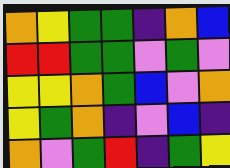[["orange", "yellow", "green", "green", "indigo", "orange", "blue"], ["red", "red", "green", "green", "violet", "green", "violet"], ["yellow", "yellow", "orange", "green", "blue", "violet", "orange"], ["yellow", "green", "orange", "indigo", "violet", "blue", "indigo"], ["orange", "violet", "green", "red", "indigo", "green", "yellow"]]